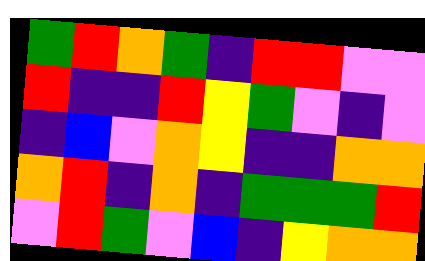[["green", "red", "orange", "green", "indigo", "red", "red", "violet", "violet"], ["red", "indigo", "indigo", "red", "yellow", "green", "violet", "indigo", "violet"], ["indigo", "blue", "violet", "orange", "yellow", "indigo", "indigo", "orange", "orange"], ["orange", "red", "indigo", "orange", "indigo", "green", "green", "green", "red"], ["violet", "red", "green", "violet", "blue", "indigo", "yellow", "orange", "orange"]]